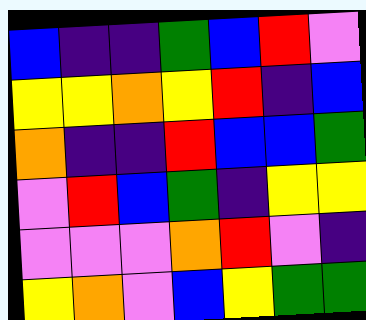[["blue", "indigo", "indigo", "green", "blue", "red", "violet"], ["yellow", "yellow", "orange", "yellow", "red", "indigo", "blue"], ["orange", "indigo", "indigo", "red", "blue", "blue", "green"], ["violet", "red", "blue", "green", "indigo", "yellow", "yellow"], ["violet", "violet", "violet", "orange", "red", "violet", "indigo"], ["yellow", "orange", "violet", "blue", "yellow", "green", "green"]]